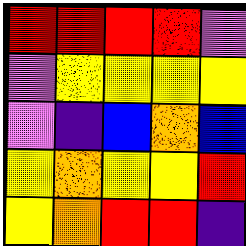[["red", "red", "red", "red", "violet"], ["violet", "yellow", "yellow", "yellow", "yellow"], ["violet", "indigo", "blue", "orange", "blue"], ["yellow", "orange", "yellow", "yellow", "red"], ["yellow", "orange", "red", "red", "indigo"]]